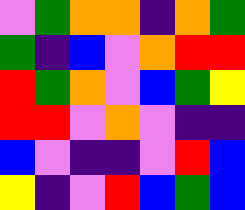[["violet", "green", "orange", "orange", "indigo", "orange", "green"], ["green", "indigo", "blue", "violet", "orange", "red", "red"], ["red", "green", "orange", "violet", "blue", "green", "yellow"], ["red", "red", "violet", "orange", "violet", "indigo", "indigo"], ["blue", "violet", "indigo", "indigo", "violet", "red", "blue"], ["yellow", "indigo", "violet", "red", "blue", "green", "blue"]]